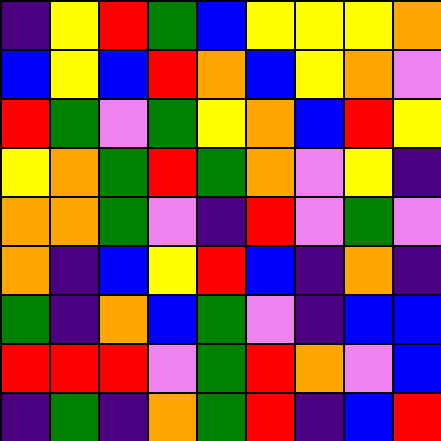[["indigo", "yellow", "red", "green", "blue", "yellow", "yellow", "yellow", "orange"], ["blue", "yellow", "blue", "red", "orange", "blue", "yellow", "orange", "violet"], ["red", "green", "violet", "green", "yellow", "orange", "blue", "red", "yellow"], ["yellow", "orange", "green", "red", "green", "orange", "violet", "yellow", "indigo"], ["orange", "orange", "green", "violet", "indigo", "red", "violet", "green", "violet"], ["orange", "indigo", "blue", "yellow", "red", "blue", "indigo", "orange", "indigo"], ["green", "indigo", "orange", "blue", "green", "violet", "indigo", "blue", "blue"], ["red", "red", "red", "violet", "green", "red", "orange", "violet", "blue"], ["indigo", "green", "indigo", "orange", "green", "red", "indigo", "blue", "red"]]